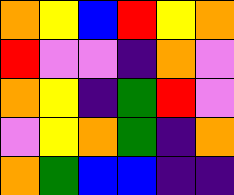[["orange", "yellow", "blue", "red", "yellow", "orange"], ["red", "violet", "violet", "indigo", "orange", "violet"], ["orange", "yellow", "indigo", "green", "red", "violet"], ["violet", "yellow", "orange", "green", "indigo", "orange"], ["orange", "green", "blue", "blue", "indigo", "indigo"]]